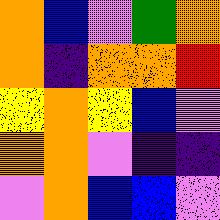[["orange", "blue", "violet", "green", "orange"], ["orange", "indigo", "orange", "orange", "red"], ["yellow", "orange", "yellow", "blue", "violet"], ["orange", "orange", "violet", "indigo", "indigo"], ["violet", "orange", "blue", "blue", "violet"]]